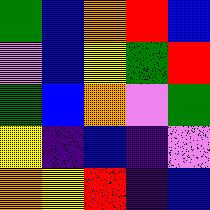[["green", "blue", "orange", "red", "blue"], ["violet", "blue", "yellow", "green", "red"], ["green", "blue", "orange", "violet", "green"], ["yellow", "indigo", "blue", "indigo", "violet"], ["orange", "yellow", "red", "indigo", "blue"]]